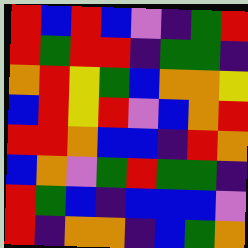[["red", "blue", "red", "blue", "violet", "indigo", "green", "red"], ["red", "green", "red", "red", "indigo", "green", "green", "indigo"], ["orange", "red", "yellow", "green", "blue", "orange", "orange", "yellow"], ["blue", "red", "yellow", "red", "violet", "blue", "orange", "red"], ["red", "red", "orange", "blue", "blue", "indigo", "red", "orange"], ["blue", "orange", "violet", "green", "red", "green", "green", "indigo"], ["red", "green", "blue", "indigo", "blue", "blue", "blue", "violet"], ["red", "indigo", "orange", "orange", "indigo", "blue", "green", "orange"]]